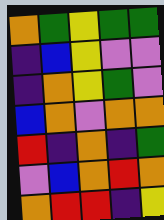[["orange", "green", "yellow", "green", "green"], ["indigo", "blue", "yellow", "violet", "violet"], ["indigo", "orange", "yellow", "green", "violet"], ["blue", "orange", "violet", "orange", "orange"], ["red", "indigo", "orange", "indigo", "green"], ["violet", "blue", "orange", "red", "orange"], ["orange", "red", "red", "indigo", "yellow"]]